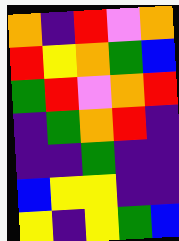[["orange", "indigo", "red", "violet", "orange"], ["red", "yellow", "orange", "green", "blue"], ["green", "red", "violet", "orange", "red"], ["indigo", "green", "orange", "red", "indigo"], ["indigo", "indigo", "green", "indigo", "indigo"], ["blue", "yellow", "yellow", "indigo", "indigo"], ["yellow", "indigo", "yellow", "green", "blue"]]